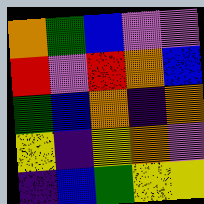[["orange", "green", "blue", "violet", "violet"], ["red", "violet", "red", "orange", "blue"], ["green", "blue", "orange", "indigo", "orange"], ["yellow", "indigo", "yellow", "orange", "violet"], ["indigo", "blue", "green", "yellow", "yellow"]]